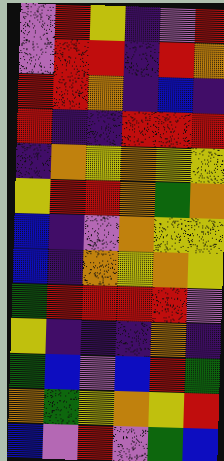[["violet", "red", "yellow", "indigo", "violet", "red"], ["violet", "red", "red", "indigo", "red", "orange"], ["red", "red", "orange", "indigo", "blue", "indigo"], ["red", "indigo", "indigo", "red", "red", "red"], ["indigo", "orange", "yellow", "orange", "yellow", "yellow"], ["yellow", "red", "red", "orange", "green", "orange"], ["blue", "indigo", "violet", "orange", "yellow", "yellow"], ["blue", "indigo", "orange", "yellow", "orange", "yellow"], ["green", "red", "red", "red", "red", "violet"], ["yellow", "indigo", "indigo", "indigo", "orange", "indigo"], ["green", "blue", "violet", "blue", "red", "green"], ["orange", "green", "yellow", "orange", "yellow", "red"], ["blue", "violet", "red", "violet", "green", "blue"]]